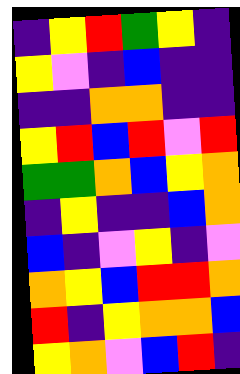[["indigo", "yellow", "red", "green", "yellow", "indigo"], ["yellow", "violet", "indigo", "blue", "indigo", "indigo"], ["indigo", "indigo", "orange", "orange", "indigo", "indigo"], ["yellow", "red", "blue", "red", "violet", "red"], ["green", "green", "orange", "blue", "yellow", "orange"], ["indigo", "yellow", "indigo", "indigo", "blue", "orange"], ["blue", "indigo", "violet", "yellow", "indigo", "violet"], ["orange", "yellow", "blue", "red", "red", "orange"], ["red", "indigo", "yellow", "orange", "orange", "blue"], ["yellow", "orange", "violet", "blue", "red", "indigo"]]